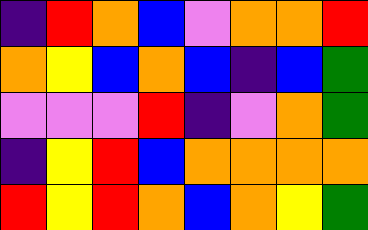[["indigo", "red", "orange", "blue", "violet", "orange", "orange", "red"], ["orange", "yellow", "blue", "orange", "blue", "indigo", "blue", "green"], ["violet", "violet", "violet", "red", "indigo", "violet", "orange", "green"], ["indigo", "yellow", "red", "blue", "orange", "orange", "orange", "orange"], ["red", "yellow", "red", "orange", "blue", "orange", "yellow", "green"]]